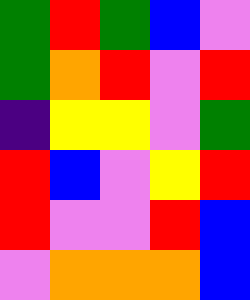[["green", "red", "green", "blue", "violet"], ["green", "orange", "red", "violet", "red"], ["indigo", "yellow", "yellow", "violet", "green"], ["red", "blue", "violet", "yellow", "red"], ["red", "violet", "violet", "red", "blue"], ["violet", "orange", "orange", "orange", "blue"]]